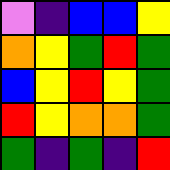[["violet", "indigo", "blue", "blue", "yellow"], ["orange", "yellow", "green", "red", "green"], ["blue", "yellow", "red", "yellow", "green"], ["red", "yellow", "orange", "orange", "green"], ["green", "indigo", "green", "indigo", "red"]]